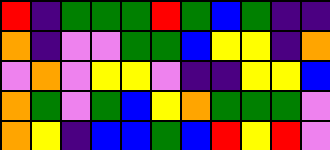[["red", "indigo", "green", "green", "green", "red", "green", "blue", "green", "indigo", "indigo"], ["orange", "indigo", "violet", "violet", "green", "green", "blue", "yellow", "yellow", "indigo", "orange"], ["violet", "orange", "violet", "yellow", "yellow", "violet", "indigo", "indigo", "yellow", "yellow", "blue"], ["orange", "green", "violet", "green", "blue", "yellow", "orange", "green", "green", "green", "violet"], ["orange", "yellow", "indigo", "blue", "blue", "green", "blue", "red", "yellow", "red", "violet"]]